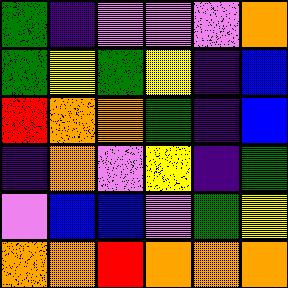[["green", "indigo", "violet", "violet", "violet", "orange"], ["green", "yellow", "green", "yellow", "indigo", "blue"], ["red", "orange", "orange", "green", "indigo", "blue"], ["indigo", "orange", "violet", "yellow", "indigo", "green"], ["violet", "blue", "blue", "violet", "green", "yellow"], ["orange", "orange", "red", "orange", "orange", "orange"]]